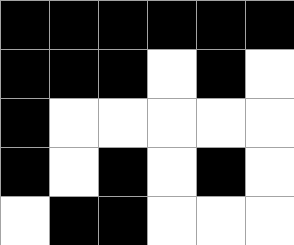[["black", "black", "black", "black", "black", "black"], ["black", "black", "black", "white", "black", "white"], ["black", "white", "white", "white", "white", "white"], ["black", "white", "black", "white", "black", "white"], ["white", "black", "black", "white", "white", "white"]]